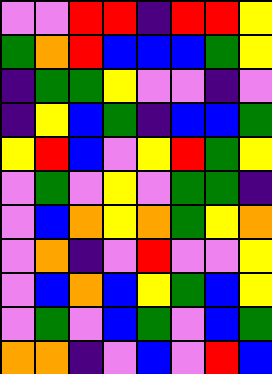[["violet", "violet", "red", "red", "indigo", "red", "red", "yellow"], ["green", "orange", "red", "blue", "blue", "blue", "green", "yellow"], ["indigo", "green", "green", "yellow", "violet", "violet", "indigo", "violet"], ["indigo", "yellow", "blue", "green", "indigo", "blue", "blue", "green"], ["yellow", "red", "blue", "violet", "yellow", "red", "green", "yellow"], ["violet", "green", "violet", "yellow", "violet", "green", "green", "indigo"], ["violet", "blue", "orange", "yellow", "orange", "green", "yellow", "orange"], ["violet", "orange", "indigo", "violet", "red", "violet", "violet", "yellow"], ["violet", "blue", "orange", "blue", "yellow", "green", "blue", "yellow"], ["violet", "green", "violet", "blue", "green", "violet", "blue", "green"], ["orange", "orange", "indigo", "violet", "blue", "violet", "red", "blue"]]